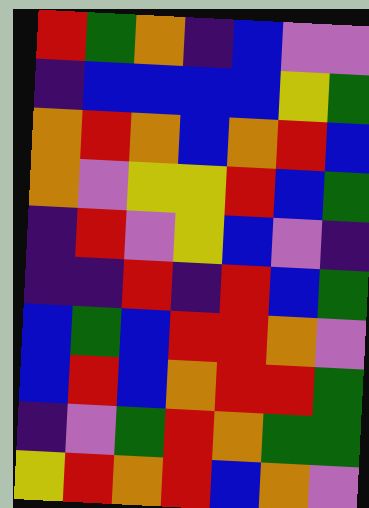[["red", "green", "orange", "indigo", "blue", "violet", "violet"], ["indigo", "blue", "blue", "blue", "blue", "yellow", "green"], ["orange", "red", "orange", "blue", "orange", "red", "blue"], ["orange", "violet", "yellow", "yellow", "red", "blue", "green"], ["indigo", "red", "violet", "yellow", "blue", "violet", "indigo"], ["indigo", "indigo", "red", "indigo", "red", "blue", "green"], ["blue", "green", "blue", "red", "red", "orange", "violet"], ["blue", "red", "blue", "orange", "red", "red", "green"], ["indigo", "violet", "green", "red", "orange", "green", "green"], ["yellow", "red", "orange", "red", "blue", "orange", "violet"]]